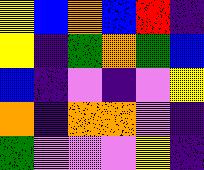[["yellow", "blue", "orange", "blue", "red", "indigo"], ["yellow", "indigo", "green", "orange", "green", "blue"], ["blue", "indigo", "violet", "indigo", "violet", "yellow"], ["orange", "indigo", "orange", "orange", "violet", "indigo"], ["green", "violet", "violet", "violet", "yellow", "indigo"]]